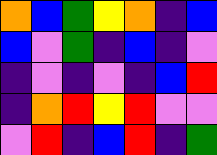[["orange", "blue", "green", "yellow", "orange", "indigo", "blue"], ["blue", "violet", "green", "indigo", "blue", "indigo", "violet"], ["indigo", "violet", "indigo", "violet", "indigo", "blue", "red"], ["indigo", "orange", "red", "yellow", "red", "violet", "violet"], ["violet", "red", "indigo", "blue", "red", "indigo", "green"]]